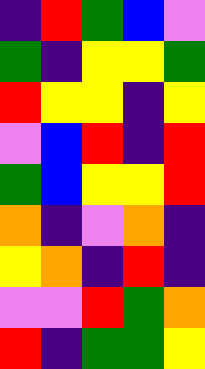[["indigo", "red", "green", "blue", "violet"], ["green", "indigo", "yellow", "yellow", "green"], ["red", "yellow", "yellow", "indigo", "yellow"], ["violet", "blue", "red", "indigo", "red"], ["green", "blue", "yellow", "yellow", "red"], ["orange", "indigo", "violet", "orange", "indigo"], ["yellow", "orange", "indigo", "red", "indigo"], ["violet", "violet", "red", "green", "orange"], ["red", "indigo", "green", "green", "yellow"]]